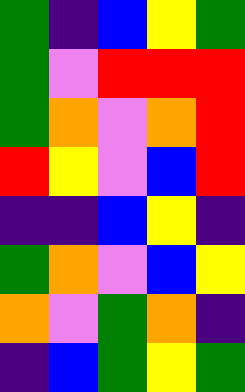[["green", "indigo", "blue", "yellow", "green"], ["green", "violet", "red", "red", "red"], ["green", "orange", "violet", "orange", "red"], ["red", "yellow", "violet", "blue", "red"], ["indigo", "indigo", "blue", "yellow", "indigo"], ["green", "orange", "violet", "blue", "yellow"], ["orange", "violet", "green", "orange", "indigo"], ["indigo", "blue", "green", "yellow", "green"]]